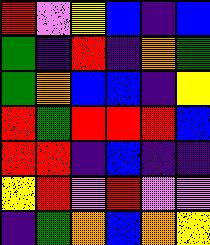[["red", "violet", "yellow", "blue", "indigo", "blue"], ["green", "indigo", "red", "indigo", "orange", "green"], ["green", "orange", "blue", "blue", "indigo", "yellow"], ["red", "green", "red", "red", "red", "blue"], ["red", "red", "indigo", "blue", "indigo", "indigo"], ["yellow", "red", "violet", "red", "violet", "violet"], ["indigo", "green", "orange", "blue", "orange", "yellow"]]